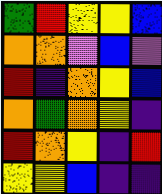[["green", "red", "yellow", "yellow", "blue"], ["orange", "orange", "violet", "blue", "violet"], ["red", "indigo", "orange", "yellow", "blue"], ["orange", "green", "orange", "yellow", "indigo"], ["red", "orange", "yellow", "indigo", "red"], ["yellow", "yellow", "blue", "indigo", "indigo"]]